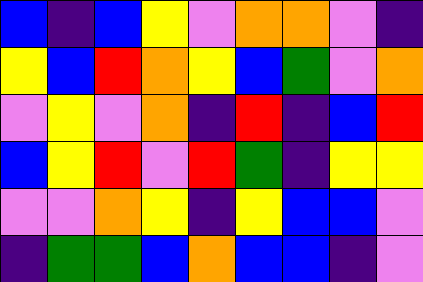[["blue", "indigo", "blue", "yellow", "violet", "orange", "orange", "violet", "indigo"], ["yellow", "blue", "red", "orange", "yellow", "blue", "green", "violet", "orange"], ["violet", "yellow", "violet", "orange", "indigo", "red", "indigo", "blue", "red"], ["blue", "yellow", "red", "violet", "red", "green", "indigo", "yellow", "yellow"], ["violet", "violet", "orange", "yellow", "indigo", "yellow", "blue", "blue", "violet"], ["indigo", "green", "green", "blue", "orange", "blue", "blue", "indigo", "violet"]]